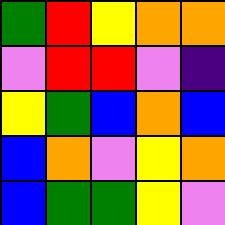[["green", "red", "yellow", "orange", "orange"], ["violet", "red", "red", "violet", "indigo"], ["yellow", "green", "blue", "orange", "blue"], ["blue", "orange", "violet", "yellow", "orange"], ["blue", "green", "green", "yellow", "violet"]]